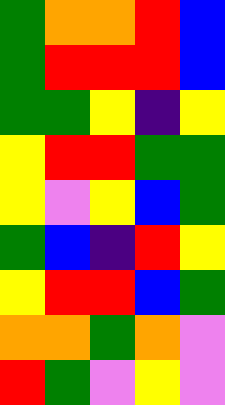[["green", "orange", "orange", "red", "blue"], ["green", "red", "red", "red", "blue"], ["green", "green", "yellow", "indigo", "yellow"], ["yellow", "red", "red", "green", "green"], ["yellow", "violet", "yellow", "blue", "green"], ["green", "blue", "indigo", "red", "yellow"], ["yellow", "red", "red", "blue", "green"], ["orange", "orange", "green", "orange", "violet"], ["red", "green", "violet", "yellow", "violet"]]